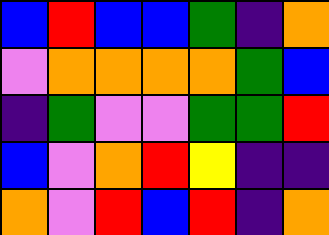[["blue", "red", "blue", "blue", "green", "indigo", "orange"], ["violet", "orange", "orange", "orange", "orange", "green", "blue"], ["indigo", "green", "violet", "violet", "green", "green", "red"], ["blue", "violet", "orange", "red", "yellow", "indigo", "indigo"], ["orange", "violet", "red", "blue", "red", "indigo", "orange"]]